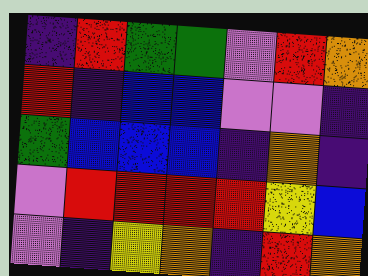[["indigo", "red", "green", "green", "violet", "red", "orange"], ["red", "indigo", "blue", "blue", "violet", "violet", "indigo"], ["green", "blue", "blue", "blue", "indigo", "orange", "indigo"], ["violet", "red", "red", "red", "red", "yellow", "blue"], ["violet", "indigo", "yellow", "orange", "indigo", "red", "orange"]]